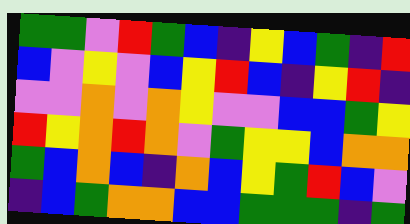[["green", "green", "violet", "red", "green", "blue", "indigo", "yellow", "blue", "green", "indigo", "red"], ["blue", "violet", "yellow", "violet", "blue", "yellow", "red", "blue", "indigo", "yellow", "red", "indigo"], ["violet", "violet", "orange", "violet", "orange", "yellow", "violet", "violet", "blue", "blue", "green", "yellow"], ["red", "yellow", "orange", "red", "orange", "violet", "green", "yellow", "yellow", "blue", "orange", "orange"], ["green", "blue", "orange", "blue", "indigo", "orange", "blue", "yellow", "green", "red", "blue", "violet"], ["indigo", "blue", "green", "orange", "orange", "blue", "blue", "green", "green", "green", "indigo", "green"]]